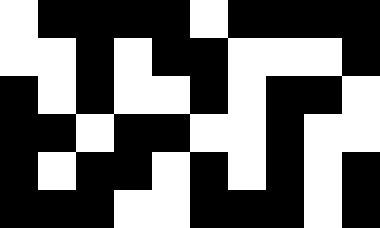[["white", "black", "black", "black", "black", "white", "black", "black", "black", "black"], ["white", "white", "black", "white", "black", "black", "white", "white", "white", "black"], ["black", "white", "black", "white", "white", "black", "white", "black", "black", "white"], ["black", "black", "white", "black", "black", "white", "white", "black", "white", "white"], ["black", "white", "black", "black", "white", "black", "white", "black", "white", "black"], ["black", "black", "black", "white", "white", "black", "black", "black", "white", "black"]]